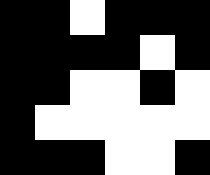[["black", "black", "white", "black", "black", "black"], ["black", "black", "black", "black", "white", "black"], ["black", "black", "white", "white", "black", "white"], ["black", "white", "white", "white", "white", "white"], ["black", "black", "black", "white", "white", "black"]]